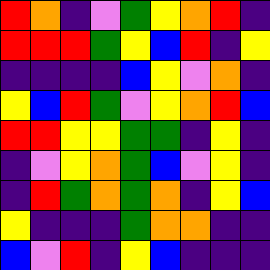[["red", "orange", "indigo", "violet", "green", "yellow", "orange", "red", "indigo"], ["red", "red", "red", "green", "yellow", "blue", "red", "indigo", "yellow"], ["indigo", "indigo", "indigo", "indigo", "blue", "yellow", "violet", "orange", "indigo"], ["yellow", "blue", "red", "green", "violet", "yellow", "orange", "red", "blue"], ["red", "red", "yellow", "yellow", "green", "green", "indigo", "yellow", "indigo"], ["indigo", "violet", "yellow", "orange", "green", "blue", "violet", "yellow", "indigo"], ["indigo", "red", "green", "orange", "green", "orange", "indigo", "yellow", "blue"], ["yellow", "indigo", "indigo", "indigo", "green", "orange", "orange", "indigo", "indigo"], ["blue", "violet", "red", "indigo", "yellow", "blue", "indigo", "indigo", "indigo"]]